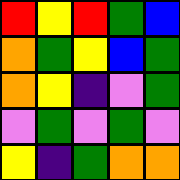[["red", "yellow", "red", "green", "blue"], ["orange", "green", "yellow", "blue", "green"], ["orange", "yellow", "indigo", "violet", "green"], ["violet", "green", "violet", "green", "violet"], ["yellow", "indigo", "green", "orange", "orange"]]